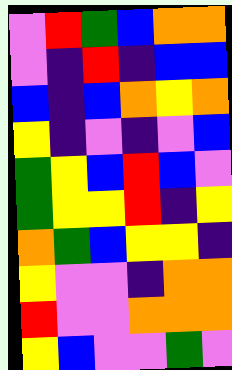[["violet", "red", "green", "blue", "orange", "orange"], ["violet", "indigo", "red", "indigo", "blue", "blue"], ["blue", "indigo", "blue", "orange", "yellow", "orange"], ["yellow", "indigo", "violet", "indigo", "violet", "blue"], ["green", "yellow", "blue", "red", "blue", "violet"], ["green", "yellow", "yellow", "red", "indigo", "yellow"], ["orange", "green", "blue", "yellow", "yellow", "indigo"], ["yellow", "violet", "violet", "indigo", "orange", "orange"], ["red", "violet", "violet", "orange", "orange", "orange"], ["yellow", "blue", "violet", "violet", "green", "violet"]]